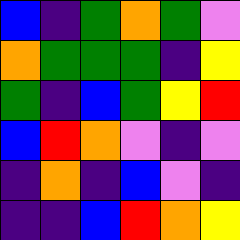[["blue", "indigo", "green", "orange", "green", "violet"], ["orange", "green", "green", "green", "indigo", "yellow"], ["green", "indigo", "blue", "green", "yellow", "red"], ["blue", "red", "orange", "violet", "indigo", "violet"], ["indigo", "orange", "indigo", "blue", "violet", "indigo"], ["indigo", "indigo", "blue", "red", "orange", "yellow"]]